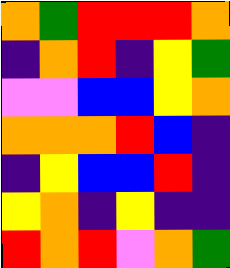[["orange", "green", "red", "red", "red", "orange"], ["indigo", "orange", "red", "indigo", "yellow", "green"], ["violet", "violet", "blue", "blue", "yellow", "orange"], ["orange", "orange", "orange", "red", "blue", "indigo"], ["indigo", "yellow", "blue", "blue", "red", "indigo"], ["yellow", "orange", "indigo", "yellow", "indigo", "indigo"], ["red", "orange", "red", "violet", "orange", "green"]]